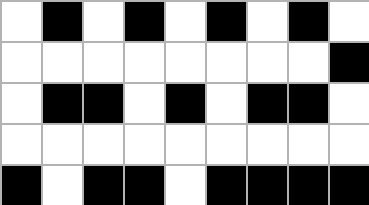[["white", "black", "white", "black", "white", "black", "white", "black", "white"], ["white", "white", "white", "white", "white", "white", "white", "white", "black"], ["white", "black", "black", "white", "black", "white", "black", "black", "white"], ["white", "white", "white", "white", "white", "white", "white", "white", "white"], ["black", "white", "black", "black", "white", "black", "black", "black", "black"]]